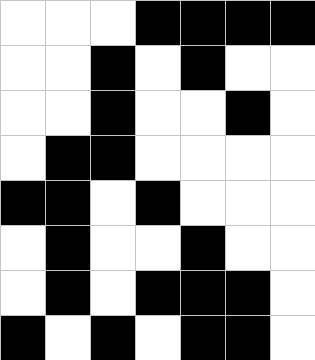[["white", "white", "white", "black", "black", "black", "black"], ["white", "white", "black", "white", "black", "white", "white"], ["white", "white", "black", "white", "white", "black", "white"], ["white", "black", "black", "white", "white", "white", "white"], ["black", "black", "white", "black", "white", "white", "white"], ["white", "black", "white", "white", "black", "white", "white"], ["white", "black", "white", "black", "black", "black", "white"], ["black", "white", "black", "white", "black", "black", "white"]]